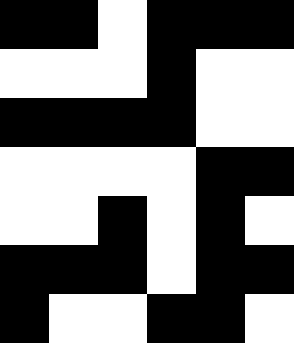[["black", "black", "white", "black", "black", "black"], ["white", "white", "white", "black", "white", "white"], ["black", "black", "black", "black", "white", "white"], ["white", "white", "white", "white", "black", "black"], ["white", "white", "black", "white", "black", "white"], ["black", "black", "black", "white", "black", "black"], ["black", "white", "white", "black", "black", "white"]]